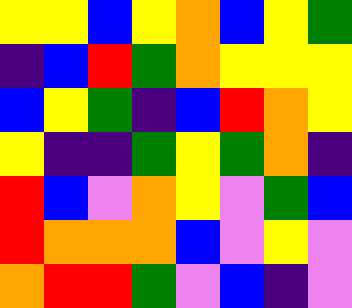[["yellow", "yellow", "blue", "yellow", "orange", "blue", "yellow", "green"], ["indigo", "blue", "red", "green", "orange", "yellow", "yellow", "yellow"], ["blue", "yellow", "green", "indigo", "blue", "red", "orange", "yellow"], ["yellow", "indigo", "indigo", "green", "yellow", "green", "orange", "indigo"], ["red", "blue", "violet", "orange", "yellow", "violet", "green", "blue"], ["red", "orange", "orange", "orange", "blue", "violet", "yellow", "violet"], ["orange", "red", "red", "green", "violet", "blue", "indigo", "violet"]]